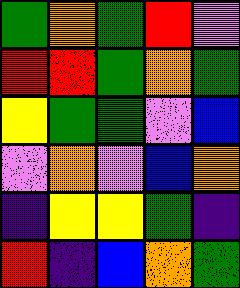[["green", "orange", "green", "red", "violet"], ["red", "red", "green", "orange", "green"], ["yellow", "green", "green", "violet", "blue"], ["violet", "orange", "violet", "blue", "orange"], ["indigo", "yellow", "yellow", "green", "indigo"], ["red", "indigo", "blue", "orange", "green"]]